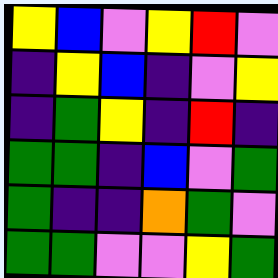[["yellow", "blue", "violet", "yellow", "red", "violet"], ["indigo", "yellow", "blue", "indigo", "violet", "yellow"], ["indigo", "green", "yellow", "indigo", "red", "indigo"], ["green", "green", "indigo", "blue", "violet", "green"], ["green", "indigo", "indigo", "orange", "green", "violet"], ["green", "green", "violet", "violet", "yellow", "green"]]